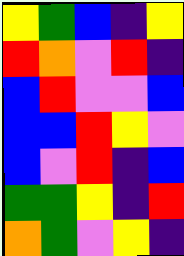[["yellow", "green", "blue", "indigo", "yellow"], ["red", "orange", "violet", "red", "indigo"], ["blue", "red", "violet", "violet", "blue"], ["blue", "blue", "red", "yellow", "violet"], ["blue", "violet", "red", "indigo", "blue"], ["green", "green", "yellow", "indigo", "red"], ["orange", "green", "violet", "yellow", "indigo"]]